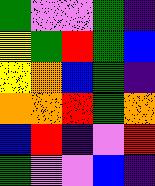[["green", "violet", "violet", "green", "indigo"], ["yellow", "green", "red", "green", "blue"], ["yellow", "orange", "blue", "green", "indigo"], ["orange", "orange", "red", "green", "orange"], ["blue", "red", "indigo", "violet", "red"], ["green", "violet", "violet", "blue", "indigo"]]